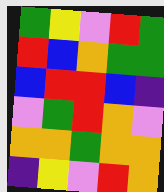[["green", "yellow", "violet", "red", "green"], ["red", "blue", "orange", "green", "green"], ["blue", "red", "red", "blue", "indigo"], ["violet", "green", "red", "orange", "violet"], ["orange", "orange", "green", "orange", "orange"], ["indigo", "yellow", "violet", "red", "orange"]]